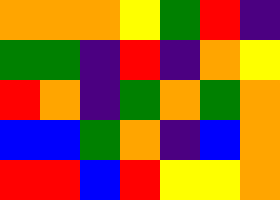[["orange", "orange", "orange", "yellow", "green", "red", "indigo"], ["green", "green", "indigo", "red", "indigo", "orange", "yellow"], ["red", "orange", "indigo", "green", "orange", "green", "orange"], ["blue", "blue", "green", "orange", "indigo", "blue", "orange"], ["red", "red", "blue", "red", "yellow", "yellow", "orange"]]